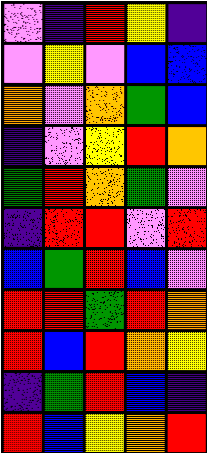[["violet", "indigo", "red", "yellow", "indigo"], ["violet", "yellow", "violet", "blue", "blue"], ["orange", "violet", "orange", "green", "blue"], ["indigo", "violet", "yellow", "red", "orange"], ["green", "red", "orange", "green", "violet"], ["indigo", "red", "red", "violet", "red"], ["blue", "green", "red", "blue", "violet"], ["red", "red", "green", "red", "orange"], ["red", "blue", "red", "orange", "yellow"], ["indigo", "green", "red", "blue", "indigo"], ["red", "blue", "yellow", "orange", "red"]]